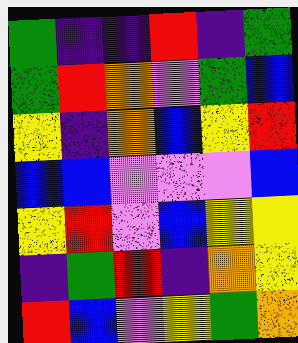[["green", "indigo", "indigo", "red", "indigo", "green"], ["green", "red", "orange", "violet", "green", "blue"], ["yellow", "indigo", "orange", "blue", "yellow", "red"], ["blue", "blue", "violet", "violet", "violet", "blue"], ["yellow", "red", "violet", "blue", "yellow", "yellow"], ["indigo", "green", "red", "indigo", "orange", "yellow"], ["red", "blue", "violet", "yellow", "green", "orange"]]